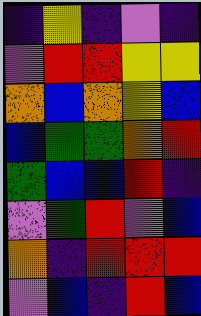[["indigo", "yellow", "indigo", "violet", "indigo"], ["violet", "red", "red", "yellow", "yellow"], ["orange", "blue", "orange", "yellow", "blue"], ["blue", "green", "green", "orange", "red"], ["green", "blue", "blue", "red", "indigo"], ["violet", "green", "red", "violet", "blue"], ["orange", "indigo", "red", "red", "red"], ["violet", "blue", "indigo", "red", "blue"]]